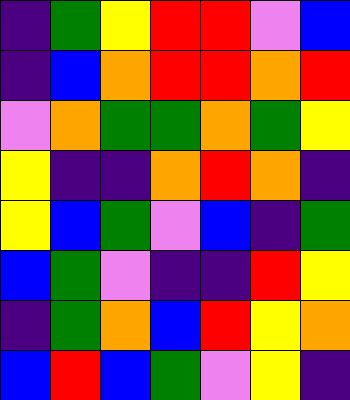[["indigo", "green", "yellow", "red", "red", "violet", "blue"], ["indigo", "blue", "orange", "red", "red", "orange", "red"], ["violet", "orange", "green", "green", "orange", "green", "yellow"], ["yellow", "indigo", "indigo", "orange", "red", "orange", "indigo"], ["yellow", "blue", "green", "violet", "blue", "indigo", "green"], ["blue", "green", "violet", "indigo", "indigo", "red", "yellow"], ["indigo", "green", "orange", "blue", "red", "yellow", "orange"], ["blue", "red", "blue", "green", "violet", "yellow", "indigo"]]